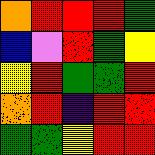[["orange", "red", "red", "red", "green"], ["blue", "violet", "red", "green", "yellow"], ["yellow", "red", "green", "green", "red"], ["orange", "red", "indigo", "red", "red"], ["green", "green", "yellow", "red", "red"]]